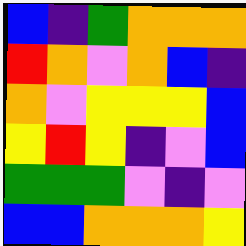[["blue", "indigo", "green", "orange", "orange", "orange"], ["red", "orange", "violet", "orange", "blue", "indigo"], ["orange", "violet", "yellow", "yellow", "yellow", "blue"], ["yellow", "red", "yellow", "indigo", "violet", "blue"], ["green", "green", "green", "violet", "indigo", "violet"], ["blue", "blue", "orange", "orange", "orange", "yellow"]]